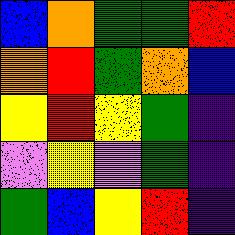[["blue", "orange", "green", "green", "red"], ["orange", "red", "green", "orange", "blue"], ["yellow", "red", "yellow", "green", "indigo"], ["violet", "yellow", "violet", "green", "indigo"], ["green", "blue", "yellow", "red", "indigo"]]